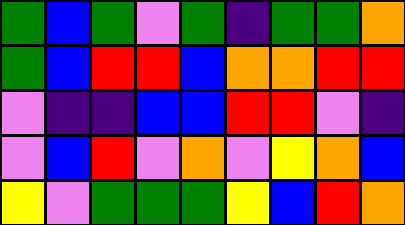[["green", "blue", "green", "violet", "green", "indigo", "green", "green", "orange"], ["green", "blue", "red", "red", "blue", "orange", "orange", "red", "red"], ["violet", "indigo", "indigo", "blue", "blue", "red", "red", "violet", "indigo"], ["violet", "blue", "red", "violet", "orange", "violet", "yellow", "orange", "blue"], ["yellow", "violet", "green", "green", "green", "yellow", "blue", "red", "orange"]]